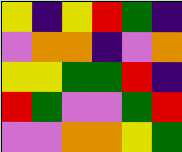[["yellow", "indigo", "yellow", "red", "green", "indigo"], ["violet", "orange", "orange", "indigo", "violet", "orange"], ["yellow", "yellow", "green", "green", "red", "indigo"], ["red", "green", "violet", "violet", "green", "red"], ["violet", "violet", "orange", "orange", "yellow", "green"]]